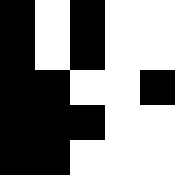[["black", "white", "black", "white", "white"], ["black", "white", "black", "white", "white"], ["black", "black", "white", "white", "black"], ["black", "black", "black", "white", "white"], ["black", "black", "white", "white", "white"]]